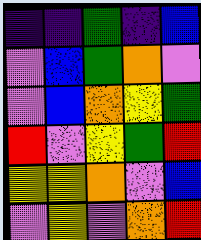[["indigo", "indigo", "green", "indigo", "blue"], ["violet", "blue", "green", "orange", "violet"], ["violet", "blue", "orange", "yellow", "green"], ["red", "violet", "yellow", "green", "red"], ["yellow", "yellow", "orange", "violet", "blue"], ["violet", "yellow", "violet", "orange", "red"]]